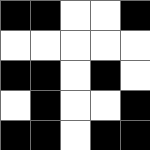[["black", "black", "white", "white", "black"], ["white", "white", "white", "white", "white"], ["black", "black", "white", "black", "white"], ["white", "black", "white", "white", "black"], ["black", "black", "white", "black", "black"]]